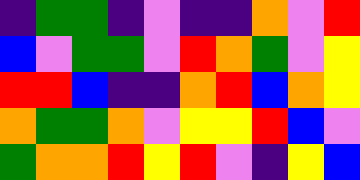[["indigo", "green", "green", "indigo", "violet", "indigo", "indigo", "orange", "violet", "red"], ["blue", "violet", "green", "green", "violet", "red", "orange", "green", "violet", "yellow"], ["red", "red", "blue", "indigo", "indigo", "orange", "red", "blue", "orange", "yellow"], ["orange", "green", "green", "orange", "violet", "yellow", "yellow", "red", "blue", "violet"], ["green", "orange", "orange", "red", "yellow", "red", "violet", "indigo", "yellow", "blue"]]